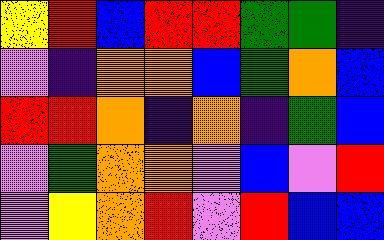[["yellow", "red", "blue", "red", "red", "green", "green", "indigo"], ["violet", "indigo", "orange", "orange", "blue", "green", "orange", "blue"], ["red", "red", "orange", "indigo", "orange", "indigo", "green", "blue"], ["violet", "green", "orange", "orange", "violet", "blue", "violet", "red"], ["violet", "yellow", "orange", "red", "violet", "red", "blue", "blue"]]